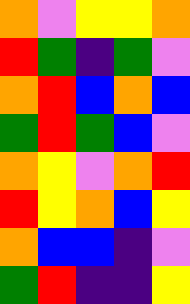[["orange", "violet", "yellow", "yellow", "orange"], ["red", "green", "indigo", "green", "violet"], ["orange", "red", "blue", "orange", "blue"], ["green", "red", "green", "blue", "violet"], ["orange", "yellow", "violet", "orange", "red"], ["red", "yellow", "orange", "blue", "yellow"], ["orange", "blue", "blue", "indigo", "violet"], ["green", "red", "indigo", "indigo", "yellow"]]